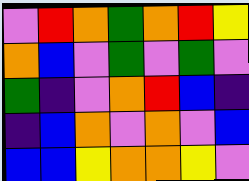[["violet", "red", "orange", "green", "orange", "red", "yellow"], ["orange", "blue", "violet", "green", "violet", "green", "violet"], ["green", "indigo", "violet", "orange", "red", "blue", "indigo"], ["indigo", "blue", "orange", "violet", "orange", "violet", "blue"], ["blue", "blue", "yellow", "orange", "orange", "yellow", "violet"]]